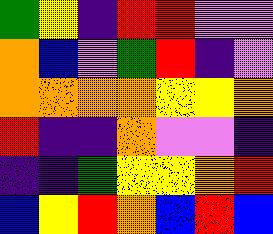[["green", "yellow", "indigo", "red", "red", "violet", "violet"], ["orange", "blue", "violet", "green", "red", "indigo", "violet"], ["orange", "orange", "orange", "orange", "yellow", "yellow", "orange"], ["red", "indigo", "indigo", "orange", "violet", "violet", "indigo"], ["indigo", "indigo", "green", "yellow", "yellow", "orange", "red"], ["blue", "yellow", "red", "orange", "blue", "red", "blue"]]